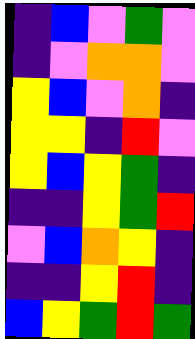[["indigo", "blue", "violet", "green", "violet"], ["indigo", "violet", "orange", "orange", "violet"], ["yellow", "blue", "violet", "orange", "indigo"], ["yellow", "yellow", "indigo", "red", "violet"], ["yellow", "blue", "yellow", "green", "indigo"], ["indigo", "indigo", "yellow", "green", "red"], ["violet", "blue", "orange", "yellow", "indigo"], ["indigo", "indigo", "yellow", "red", "indigo"], ["blue", "yellow", "green", "red", "green"]]